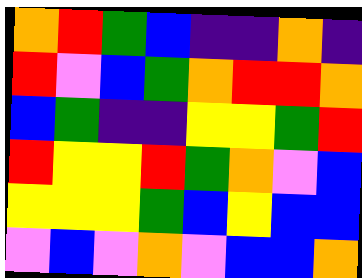[["orange", "red", "green", "blue", "indigo", "indigo", "orange", "indigo"], ["red", "violet", "blue", "green", "orange", "red", "red", "orange"], ["blue", "green", "indigo", "indigo", "yellow", "yellow", "green", "red"], ["red", "yellow", "yellow", "red", "green", "orange", "violet", "blue"], ["yellow", "yellow", "yellow", "green", "blue", "yellow", "blue", "blue"], ["violet", "blue", "violet", "orange", "violet", "blue", "blue", "orange"]]